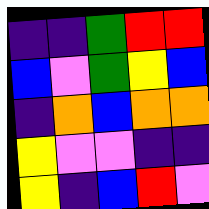[["indigo", "indigo", "green", "red", "red"], ["blue", "violet", "green", "yellow", "blue"], ["indigo", "orange", "blue", "orange", "orange"], ["yellow", "violet", "violet", "indigo", "indigo"], ["yellow", "indigo", "blue", "red", "violet"]]